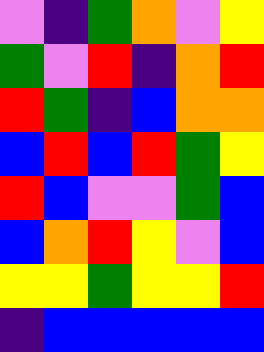[["violet", "indigo", "green", "orange", "violet", "yellow"], ["green", "violet", "red", "indigo", "orange", "red"], ["red", "green", "indigo", "blue", "orange", "orange"], ["blue", "red", "blue", "red", "green", "yellow"], ["red", "blue", "violet", "violet", "green", "blue"], ["blue", "orange", "red", "yellow", "violet", "blue"], ["yellow", "yellow", "green", "yellow", "yellow", "red"], ["indigo", "blue", "blue", "blue", "blue", "blue"]]